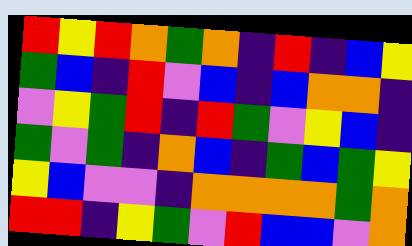[["red", "yellow", "red", "orange", "green", "orange", "indigo", "red", "indigo", "blue", "yellow"], ["green", "blue", "indigo", "red", "violet", "blue", "indigo", "blue", "orange", "orange", "indigo"], ["violet", "yellow", "green", "red", "indigo", "red", "green", "violet", "yellow", "blue", "indigo"], ["green", "violet", "green", "indigo", "orange", "blue", "indigo", "green", "blue", "green", "yellow"], ["yellow", "blue", "violet", "violet", "indigo", "orange", "orange", "orange", "orange", "green", "orange"], ["red", "red", "indigo", "yellow", "green", "violet", "red", "blue", "blue", "violet", "orange"]]